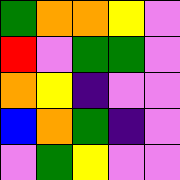[["green", "orange", "orange", "yellow", "violet"], ["red", "violet", "green", "green", "violet"], ["orange", "yellow", "indigo", "violet", "violet"], ["blue", "orange", "green", "indigo", "violet"], ["violet", "green", "yellow", "violet", "violet"]]